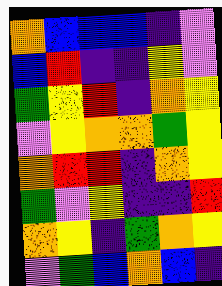[["orange", "blue", "blue", "blue", "indigo", "violet"], ["blue", "red", "indigo", "indigo", "yellow", "violet"], ["green", "yellow", "red", "indigo", "orange", "yellow"], ["violet", "yellow", "orange", "orange", "green", "yellow"], ["orange", "red", "red", "indigo", "orange", "yellow"], ["green", "violet", "yellow", "indigo", "indigo", "red"], ["orange", "yellow", "indigo", "green", "orange", "yellow"], ["violet", "green", "blue", "orange", "blue", "indigo"]]